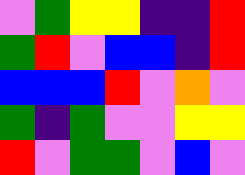[["violet", "green", "yellow", "yellow", "indigo", "indigo", "red"], ["green", "red", "violet", "blue", "blue", "indigo", "red"], ["blue", "blue", "blue", "red", "violet", "orange", "violet"], ["green", "indigo", "green", "violet", "violet", "yellow", "yellow"], ["red", "violet", "green", "green", "violet", "blue", "violet"]]